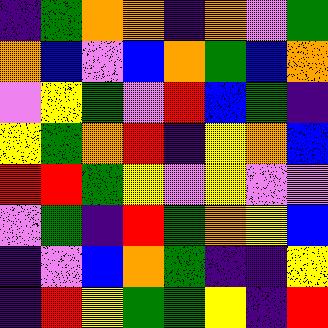[["indigo", "green", "orange", "orange", "indigo", "orange", "violet", "green"], ["orange", "blue", "violet", "blue", "orange", "green", "blue", "orange"], ["violet", "yellow", "green", "violet", "red", "blue", "green", "indigo"], ["yellow", "green", "orange", "red", "indigo", "yellow", "orange", "blue"], ["red", "red", "green", "yellow", "violet", "yellow", "violet", "violet"], ["violet", "green", "indigo", "red", "green", "orange", "yellow", "blue"], ["indigo", "violet", "blue", "orange", "green", "indigo", "indigo", "yellow"], ["indigo", "red", "yellow", "green", "green", "yellow", "indigo", "red"]]